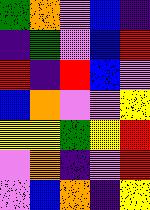[["green", "orange", "violet", "blue", "indigo"], ["indigo", "green", "violet", "blue", "red"], ["red", "indigo", "red", "blue", "violet"], ["blue", "orange", "violet", "violet", "yellow"], ["yellow", "yellow", "green", "yellow", "red"], ["violet", "orange", "indigo", "violet", "red"], ["violet", "blue", "orange", "indigo", "yellow"]]